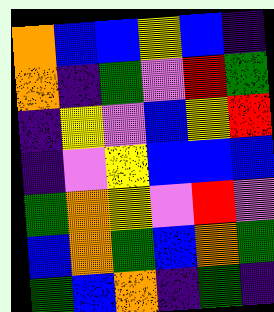[["orange", "blue", "blue", "yellow", "blue", "indigo"], ["orange", "indigo", "green", "violet", "red", "green"], ["indigo", "yellow", "violet", "blue", "yellow", "red"], ["indigo", "violet", "yellow", "blue", "blue", "blue"], ["green", "orange", "yellow", "violet", "red", "violet"], ["blue", "orange", "green", "blue", "orange", "green"], ["green", "blue", "orange", "indigo", "green", "indigo"]]